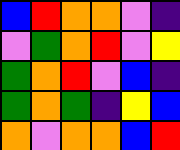[["blue", "red", "orange", "orange", "violet", "indigo"], ["violet", "green", "orange", "red", "violet", "yellow"], ["green", "orange", "red", "violet", "blue", "indigo"], ["green", "orange", "green", "indigo", "yellow", "blue"], ["orange", "violet", "orange", "orange", "blue", "red"]]